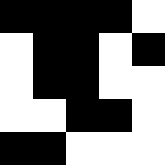[["black", "black", "black", "black", "white"], ["white", "black", "black", "white", "black"], ["white", "black", "black", "white", "white"], ["white", "white", "black", "black", "white"], ["black", "black", "white", "white", "white"]]